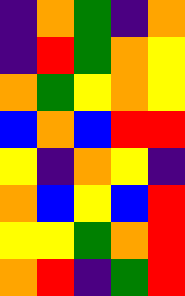[["indigo", "orange", "green", "indigo", "orange"], ["indigo", "red", "green", "orange", "yellow"], ["orange", "green", "yellow", "orange", "yellow"], ["blue", "orange", "blue", "red", "red"], ["yellow", "indigo", "orange", "yellow", "indigo"], ["orange", "blue", "yellow", "blue", "red"], ["yellow", "yellow", "green", "orange", "red"], ["orange", "red", "indigo", "green", "red"]]